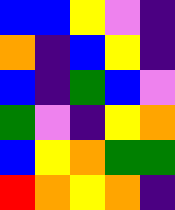[["blue", "blue", "yellow", "violet", "indigo"], ["orange", "indigo", "blue", "yellow", "indigo"], ["blue", "indigo", "green", "blue", "violet"], ["green", "violet", "indigo", "yellow", "orange"], ["blue", "yellow", "orange", "green", "green"], ["red", "orange", "yellow", "orange", "indigo"]]